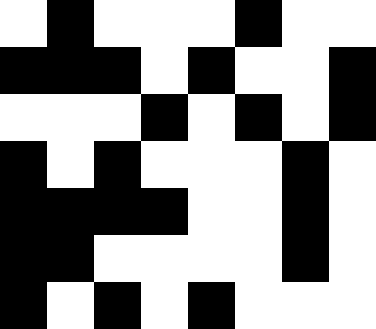[["white", "black", "white", "white", "white", "black", "white", "white"], ["black", "black", "black", "white", "black", "white", "white", "black"], ["white", "white", "white", "black", "white", "black", "white", "black"], ["black", "white", "black", "white", "white", "white", "black", "white"], ["black", "black", "black", "black", "white", "white", "black", "white"], ["black", "black", "white", "white", "white", "white", "black", "white"], ["black", "white", "black", "white", "black", "white", "white", "white"]]